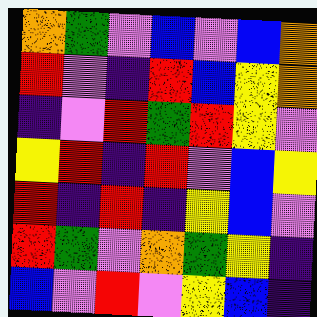[["orange", "green", "violet", "blue", "violet", "blue", "orange"], ["red", "violet", "indigo", "red", "blue", "yellow", "orange"], ["indigo", "violet", "red", "green", "red", "yellow", "violet"], ["yellow", "red", "indigo", "red", "violet", "blue", "yellow"], ["red", "indigo", "red", "indigo", "yellow", "blue", "violet"], ["red", "green", "violet", "orange", "green", "yellow", "indigo"], ["blue", "violet", "red", "violet", "yellow", "blue", "indigo"]]